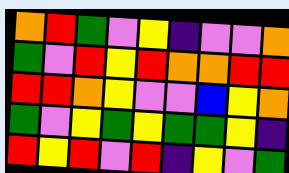[["orange", "red", "green", "violet", "yellow", "indigo", "violet", "violet", "orange"], ["green", "violet", "red", "yellow", "red", "orange", "orange", "red", "red"], ["red", "red", "orange", "yellow", "violet", "violet", "blue", "yellow", "orange"], ["green", "violet", "yellow", "green", "yellow", "green", "green", "yellow", "indigo"], ["red", "yellow", "red", "violet", "red", "indigo", "yellow", "violet", "green"]]